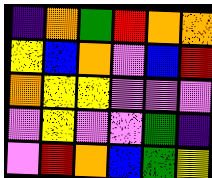[["indigo", "orange", "green", "red", "orange", "orange"], ["yellow", "blue", "orange", "violet", "blue", "red"], ["orange", "yellow", "yellow", "violet", "violet", "violet"], ["violet", "yellow", "violet", "violet", "green", "indigo"], ["violet", "red", "orange", "blue", "green", "yellow"]]